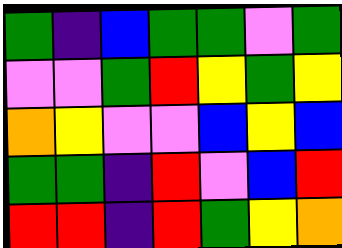[["green", "indigo", "blue", "green", "green", "violet", "green"], ["violet", "violet", "green", "red", "yellow", "green", "yellow"], ["orange", "yellow", "violet", "violet", "blue", "yellow", "blue"], ["green", "green", "indigo", "red", "violet", "blue", "red"], ["red", "red", "indigo", "red", "green", "yellow", "orange"]]